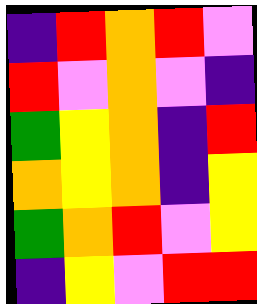[["indigo", "red", "orange", "red", "violet"], ["red", "violet", "orange", "violet", "indigo"], ["green", "yellow", "orange", "indigo", "red"], ["orange", "yellow", "orange", "indigo", "yellow"], ["green", "orange", "red", "violet", "yellow"], ["indigo", "yellow", "violet", "red", "red"]]